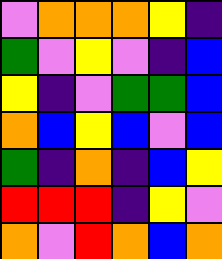[["violet", "orange", "orange", "orange", "yellow", "indigo"], ["green", "violet", "yellow", "violet", "indigo", "blue"], ["yellow", "indigo", "violet", "green", "green", "blue"], ["orange", "blue", "yellow", "blue", "violet", "blue"], ["green", "indigo", "orange", "indigo", "blue", "yellow"], ["red", "red", "red", "indigo", "yellow", "violet"], ["orange", "violet", "red", "orange", "blue", "orange"]]